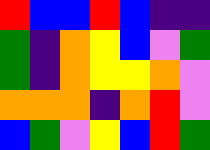[["red", "blue", "blue", "red", "blue", "indigo", "indigo"], ["green", "indigo", "orange", "yellow", "blue", "violet", "green"], ["green", "indigo", "orange", "yellow", "yellow", "orange", "violet"], ["orange", "orange", "orange", "indigo", "orange", "red", "violet"], ["blue", "green", "violet", "yellow", "blue", "red", "green"]]